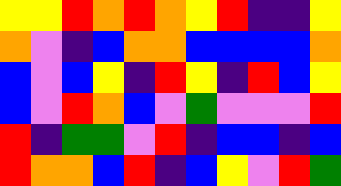[["yellow", "yellow", "red", "orange", "red", "orange", "yellow", "red", "indigo", "indigo", "yellow"], ["orange", "violet", "indigo", "blue", "orange", "orange", "blue", "blue", "blue", "blue", "orange"], ["blue", "violet", "blue", "yellow", "indigo", "red", "yellow", "indigo", "red", "blue", "yellow"], ["blue", "violet", "red", "orange", "blue", "violet", "green", "violet", "violet", "violet", "red"], ["red", "indigo", "green", "green", "violet", "red", "indigo", "blue", "blue", "indigo", "blue"], ["red", "orange", "orange", "blue", "red", "indigo", "blue", "yellow", "violet", "red", "green"]]